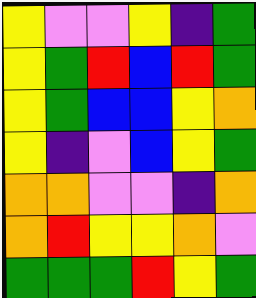[["yellow", "violet", "violet", "yellow", "indigo", "green"], ["yellow", "green", "red", "blue", "red", "green"], ["yellow", "green", "blue", "blue", "yellow", "orange"], ["yellow", "indigo", "violet", "blue", "yellow", "green"], ["orange", "orange", "violet", "violet", "indigo", "orange"], ["orange", "red", "yellow", "yellow", "orange", "violet"], ["green", "green", "green", "red", "yellow", "green"]]